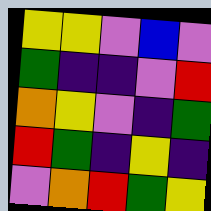[["yellow", "yellow", "violet", "blue", "violet"], ["green", "indigo", "indigo", "violet", "red"], ["orange", "yellow", "violet", "indigo", "green"], ["red", "green", "indigo", "yellow", "indigo"], ["violet", "orange", "red", "green", "yellow"]]